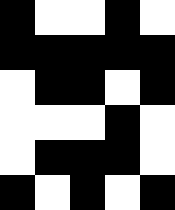[["black", "white", "white", "black", "white"], ["black", "black", "black", "black", "black"], ["white", "black", "black", "white", "black"], ["white", "white", "white", "black", "white"], ["white", "black", "black", "black", "white"], ["black", "white", "black", "white", "black"]]